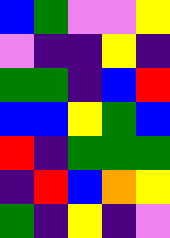[["blue", "green", "violet", "violet", "yellow"], ["violet", "indigo", "indigo", "yellow", "indigo"], ["green", "green", "indigo", "blue", "red"], ["blue", "blue", "yellow", "green", "blue"], ["red", "indigo", "green", "green", "green"], ["indigo", "red", "blue", "orange", "yellow"], ["green", "indigo", "yellow", "indigo", "violet"]]